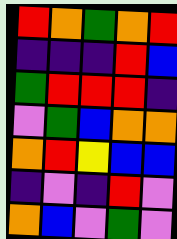[["red", "orange", "green", "orange", "red"], ["indigo", "indigo", "indigo", "red", "blue"], ["green", "red", "red", "red", "indigo"], ["violet", "green", "blue", "orange", "orange"], ["orange", "red", "yellow", "blue", "blue"], ["indigo", "violet", "indigo", "red", "violet"], ["orange", "blue", "violet", "green", "violet"]]